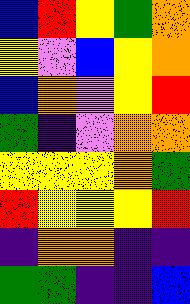[["blue", "red", "yellow", "green", "orange"], ["yellow", "violet", "blue", "yellow", "orange"], ["blue", "orange", "violet", "yellow", "red"], ["green", "indigo", "violet", "orange", "orange"], ["yellow", "yellow", "yellow", "orange", "green"], ["red", "yellow", "yellow", "yellow", "red"], ["indigo", "orange", "orange", "indigo", "indigo"], ["green", "green", "indigo", "indigo", "blue"]]